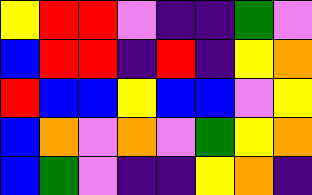[["yellow", "red", "red", "violet", "indigo", "indigo", "green", "violet"], ["blue", "red", "red", "indigo", "red", "indigo", "yellow", "orange"], ["red", "blue", "blue", "yellow", "blue", "blue", "violet", "yellow"], ["blue", "orange", "violet", "orange", "violet", "green", "yellow", "orange"], ["blue", "green", "violet", "indigo", "indigo", "yellow", "orange", "indigo"]]